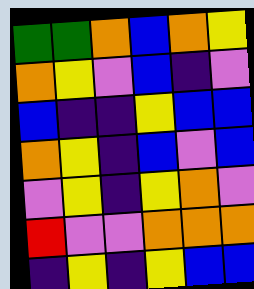[["green", "green", "orange", "blue", "orange", "yellow"], ["orange", "yellow", "violet", "blue", "indigo", "violet"], ["blue", "indigo", "indigo", "yellow", "blue", "blue"], ["orange", "yellow", "indigo", "blue", "violet", "blue"], ["violet", "yellow", "indigo", "yellow", "orange", "violet"], ["red", "violet", "violet", "orange", "orange", "orange"], ["indigo", "yellow", "indigo", "yellow", "blue", "blue"]]